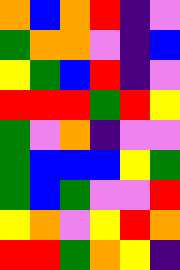[["orange", "blue", "orange", "red", "indigo", "violet"], ["green", "orange", "orange", "violet", "indigo", "blue"], ["yellow", "green", "blue", "red", "indigo", "violet"], ["red", "red", "red", "green", "red", "yellow"], ["green", "violet", "orange", "indigo", "violet", "violet"], ["green", "blue", "blue", "blue", "yellow", "green"], ["green", "blue", "green", "violet", "violet", "red"], ["yellow", "orange", "violet", "yellow", "red", "orange"], ["red", "red", "green", "orange", "yellow", "indigo"]]